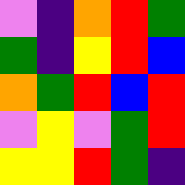[["violet", "indigo", "orange", "red", "green"], ["green", "indigo", "yellow", "red", "blue"], ["orange", "green", "red", "blue", "red"], ["violet", "yellow", "violet", "green", "red"], ["yellow", "yellow", "red", "green", "indigo"]]